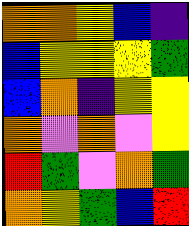[["orange", "orange", "yellow", "blue", "indigo"], ["blue", "yellow", "yellow", "yellow", "green"], ["blue", "orange", "indigo", "yellow", "yellow"], ["orange", "violet", "orange", "violet", "yellow"], ["red", "green", "violet", "orange", "green"], ["orange", "yellow", "green", "blue", "red"]]